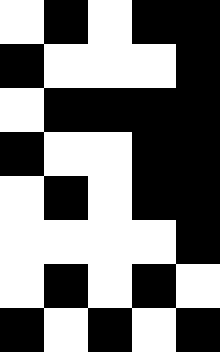[["white", "black", "white", "black", "black"], ["black", "white", "white", "white", "black"], ["white", "black", "black", "black", "black"], ["black", "white", "white", "black", "black"], ["white", "black", "white", "black", "black"], ["white", "white", "white", "white", "black"], ["white", "black", "white", "black", "white"], ["black", "white", "black", "white", "black"]]